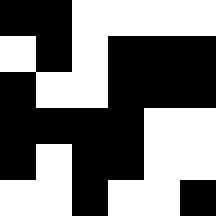[["black", "black", "white", "white", "white", "white"], ["white", "black", "white", "black", "black", "black"], ["black", "white", "white", "black", "black", "black"], ["black", "black", "black", "black", "white", "white"], ["black", "white", "black", "black", "white", "white"], ["white", "white", "black", "white", "white", "black"]]